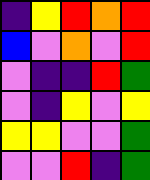[["indigo", "yellow", "red", "orange", "red"], ["blue", "violet", "orange", "violet", "red"], ["violet", "indigo", "indigo", "red", "green"], ["violet", "indigo", "yellow", "violet", "yellow"], ["yellow", "yellow", "violet", "violet", "green"], ["violet", "violet", "red", "indigo", "green"]]